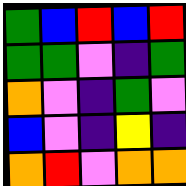[["green", "blue", "red", "blue", "red"], ["green", "green", "violet", "indigo", "green"], ["orange", "violet", "indigo", "green", "violet"], ["blue", "violet", "indigo", "yellow", "indigo"], ["orange", "red", "violet", "orange", "orange"]]